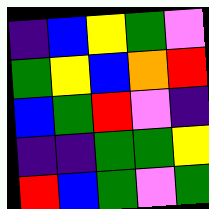[["indigo", "blue", "yellow", "green", "violet"], ["green", "yellow", "blue", "orange", "red"], ["blue", "green", "red", "violet", "indigo"], ["indigo", "indigo", "green", "green", "yellow"], ["red", "blue", "green", "violet", "green"]]